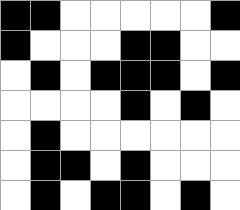[["black", "black", "white", "white", "white", "white", "white", "black"], ["black", "white", "white", "white", "black", "black", "white", "white"], ["white", "black", "white", "black", "black", "black", "white", "black"], ["white", "white", "white", "white", "black", "white", "black", "white"], ["white", "black", "white", "white", "white", "white", "white", "white"], ["white", "black", "black", "white", "black", "white", "white", "white"], ["white", "black", "white", "black", "black", "white", "black", "white"]]